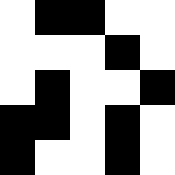[["white", "black", "black", "white", "white"], ["white", "white", "white", "black", "white"], ["white", "black", "white", "white", "black"], ["black", "black", "white", "black", "white"], ["black", "white", "white", "black", "white"]]